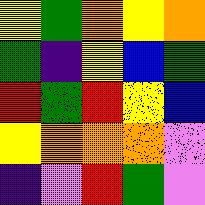[["yellow", "green", "orange", "yellow", "orange"], ["green", "indigo", "yellow", "blue", "green"], ["red", "green", "red", "yellow", "blue"], ["yellow", "orange", "orange", "orange", "violet"], ["indigo", "violet", "red", "green", "violet"]]